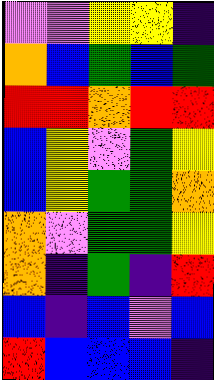[["violet", "violet", "yellow", "yellow", "indigo"], ["orange", "blue", "green", "blue", "green"], ["red", "red", "orange", "red", "red"], ["blue", "yellow", "violet", "green", "yellow"], ["blue", "yellow", "green", "green", "orange"], ["orange", "violet", "green", "green", "yellow"], ["orange", "indigo", "green", "indigo", "red"], ["blue", "indigo", "blue", "violet", "blue"], ["red", "blue", "blue", "blue", "indigo"]]